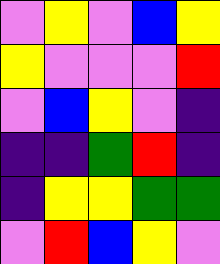[["violet", "yellow", "violet", "blue", "yellow"], ["yellow", "violet", "violet", "violet", "red"], ["violet", "blue", "yellow", "violet", "indigo"], ["indigo", "indigo", "green", "red", "indigo"], ["indigo", "yellow", "yellow", "green", "green"], ["violet", "red", "blue", "yellow", "violet"]]